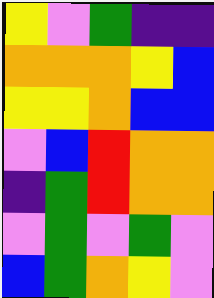[["yellow", "violet", "green", "indigo", "indigo"], ["orange", "orange", "orange", "yellow", "blue"], ["yellow", "yellow", "orange", "blue", "blue"], ["violet", "blue", "red", "orange", "orange"], ["indigo", "green", "red", "orange", "orange"], ["violet", "green", "violet", "green", "violet"], ["blue", "green", "orange", "yellow", "violet"]]